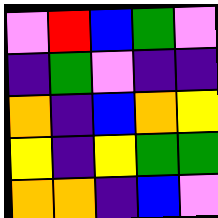[["violet", "red", "blue", "green", "violet"], ["indigo", "green", "violet", "indigo", "indigo"], ["orange", "indigo", "blue", "orange", "yellow"], ["yellow", "indigo", "yellow", "green", "green"], ["orange", "orange", "indigo", "blue", "violet"]]